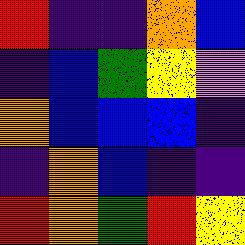[["red", "indigo", "indigo", "orange", "blue"], ["indigo", "blue", "green", "yellow", "violet"], ["orange", "blue", "blue", "blue", "indigo"], ["indigo", "orange", "blue", "indigo", "indigo"], ["red", "orange", "green", "red", "yellow"]]